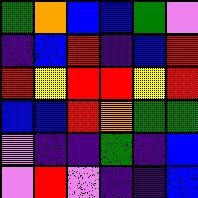[["green", "orange", "blue", "blue", "green", "violet"], ["indigo", "blue", "red", "indigo", "blue", "red"], ["red", "yellow", "red", "red", "yellow", "red"], ["blue", "blue", "red", "orange", "green", "green"], ["violet", "indigo", "indigo", "green", "indigo", "blue"], ["violet", "red", "violet", "indigo", "indigo", "blue"]]